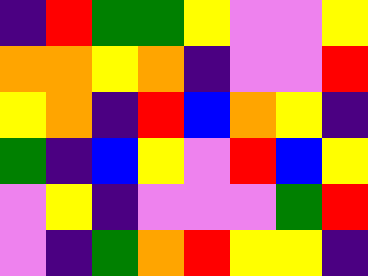[["indigo", "red", "green", "green", "yellow", "violet", "violet", "yellow"], ["orange", "orange", "yellow", "orange", "indigo", "violet", "violet", "red"], ["yellow", "orange", "indigo", "red", "blue", "orange", "yellow", "indigo"], ["green", "indigo", "blue", "yellow", "violet", "red", "blue", "yellow"], ["violet", "yellow", "indigo", "violet", "violet", "violet", "green", "red"], ["violet", "indigo", "green", "orange", "red", "yellow", "yellow", "indigo"]]